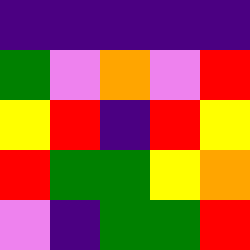[["indigo", "indigo", "indigo", "indigo", "indigo"], ["green", "violet", "orange", "violet", "red"], ["yellow", "red", "indigo", "red", "yellow"], ["red", "green", "green", "yellow", "orange"], ["violet", "indigo", "green", "green", "red"]]